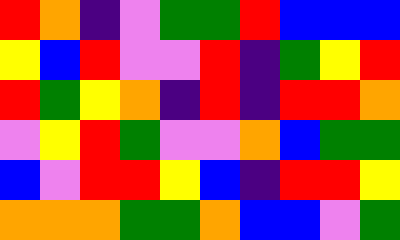[["red", "orange", "indigo", "violet", "green", "green", "red", "blue", "blue", "blue"], ["yellow", "blue", "red", "violet", "violet", "red", "indigo", "green", "yellow", "red"], ["red", "green", "yellow", "orange", "indigo", "red", "indigo", "red", "red", "orange"], ["violet", "yellow", "red", "green", "violet", "violet", "orange", "blue", "green", "green"], ["blue", "violet", "red", "red", "yellow", "blue", "indigo", "red", "red", "yellow"], ["orange", "orange", "orange", "green", "green", "orange", "blue", "blue", "violet", "green"]]